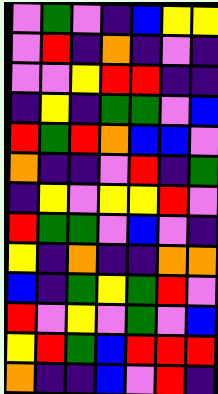[["violet", "green", "violet", "indigo", "blue", "yellow", "yellow"], ["violet", "red", "indigo", "orange", "indigo", "violet", "indigo"], ["violet", "violet", "yellow", "red", "red", "indigo", "indigo"], ["indigo", "yellow", "indigo", "green", "green", "violet", "blue"], ["red", "green", "red", "orange", "blue", "blue", "violet"], ["orange", "indigo", "indigo", "violet", "red", "indigo", "green"], ["indigo", "yellow", "violet", "yellow", "yellow", "red", "violet"], ["red", "green", "green", "violet", "blue", "violet", "indigo"], ["yellow", "indigo", "orange", "indigo", "indigo", "orange", "orange"], ["blue", "indigo", "green", "yellow", "green", "red", "violet"], ["red", "violet", "yellow", "violet", "green", "violet", "blue"], ["yellow", "red", "green", "blue", "red", "red", "red"], ["orange", "indigo", "indigo", "blue", "violet", "red", "indigo"]]